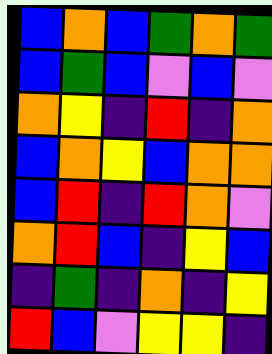[["blue", "orange", "blue", "green", "orange", "green"], ["blue", "green", "blue", "violet", "blue", "violet"], ["orange", "yellow", "indigo", "red", "indigo", "orange"], ["blue", "orange", "yellow", "blue", "orange", "orange"], ["blue", "red", "indigo", "red", "orange", "violet"], ["orange", "red", "blue", "indigo", "yellow", "blue"], ["indigo", "green", "indigo", "orange", "indigo", "yellow"], ["red", "blue", "violet", "yellow", "yellow", "indigo"]]